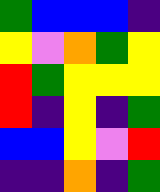[["green", "blue", "blue", "blue", "indigo"], ["yellow", "violet", "orange", "green", "yellow"], ["red", "green", "yellow", "yellow", "yellow"], ["red", "indigo", "yellow", "indigo", "green"], ["blue", "blue", "yellow", "violet", "red"], ["indigo", "indigo", "orange", "indigo", "green"]]